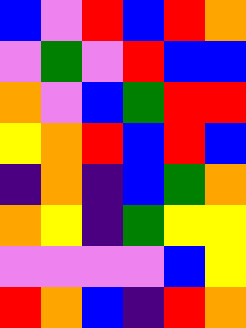[["blue", "violet", "red", "blue", "red", "orange"], ["violet", "green", "violet", "red", "blue", "blue"], ["orange", "violet", "blue", "green", "red", "red"], ["yellow", "orange", "red", "blue", "red", "blue"], ["indigo", "orange", "indigo", "blue", "green", "orange"], ["orange", "yellow", "indigo", "green", "yellow", "yellow"], ["violet", "violet", "violet", "violet", "blue", "yellow"], ["red", "orange", "blue", "indigo", "red", "orange"]]